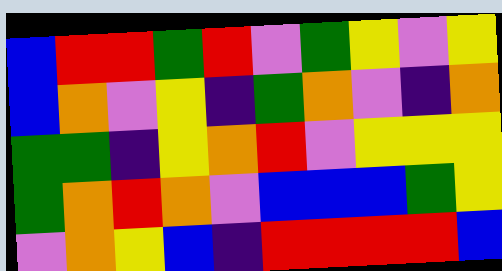[["blue", "red", "red", "green", "red", "violet", "green", "yellow", "violet", "yellow"], ["blue", "orange", "violet", "yellow", "indigo", "green", "orange", "violet", "indigo", "orange"], ["green", "green", "indigo", "yellow", "orange", "red", "violet", "yellow", "yellow", "yellow"], ["green", "orange", "red", "orange", "violet", "blue", "blue", "blue", "green", "yellow"], ["violet", "orange", "yellow", "blue", "indigo", "red", "red", "red", "red", "blue"]]